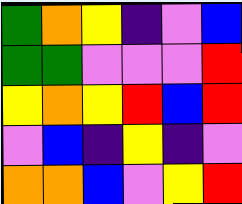[["green", "orange", "yellow", "indigo", "violet", "blue"], ["green", "green", "violet", "violet", "violet", "red"], ["yellow", "orange", "yellow", "red", "blue", "red"], ["violet", "blue", "indigo", "yellow", "indigo", "violet"], ["orange", "orange", "blue", "violet", "yellow", "red"]]